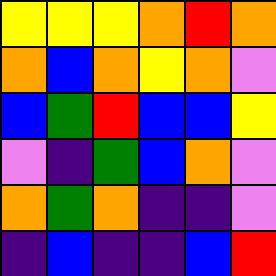[["yellow", "yellow", "yellow", "orange", "red", "orange"], ["orange", "blue", "orange", "yellow", "orange", "violet"], ["blue", "green", "red", "blue", "blue", "yellow"], ["violet", "indigo", "green", "blue", "orange", "violet"], ["orange", "green", "orange", "indigo", "indigo", "violet"], ["indigo", "blue", "indigo", "indigo", "blue", "red"]]